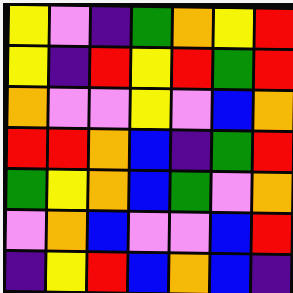[["yellow", "violet", "indigo", "green", "orange", "yellow", "red"], ["yellow", "indigo", "red", "yellow", "red", "green", "red"], ["orange", "violet", "violet", "yellow", "violet", "blue", "orange"], ["red", "red", "orange", "blue", "indigo", "green", "red"], ["green", "yellow", "orange", "blue", "green", "violet", "orange"], ["violet", "orange", "blue", "violet", "violet", "blue", "red"], ["indigo", "yellow", "red", "blue", "orange", "blue", "indigo"]]